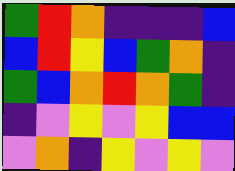[["green", "red", "orange", "indigo", "indigo", "indigo", "blue"], ["blue", "red", "yellow", "blue", "green", "orange", "indigo"], ["green", "blue", "orange", "red", "orange", "green", "indigo"], ["indigo", "violet", "yellow", "violet", "yellow", "blue", "blue"], ["violet", "orange", "indigo", "yellow", "violet", "yellow", "violet"]]